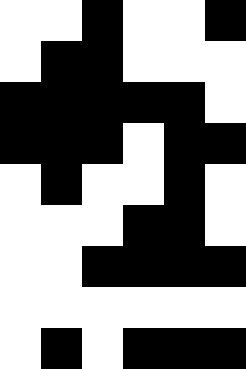[["white", "white", "black", "white", "white", "black"], ["white", "black", "black", "white", "white", "white"], ["black", "black", "black", "black", "black", "white"], ["black", "black", "black", "white", "black", "black"], ["white", "black", "white", "white", "black", "white"], ["white", "white", "white", "black", "black", "white"], ["white", "white", "black", "black", "black", "black"], ["white", "white", "white", "white", "white", "white"], ["white", "black", "white", "black", "black", "black"]]